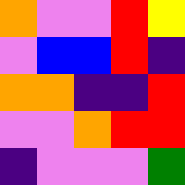[["orange", "violet", "violet", "red", "yellow"], ["violet", "blue", "blue", "red", "indigo"], ["orange", "orange", "indigo", "indigo", "red"], ["violet", "violet", "orange", "red", "red"], ["indigo", "violet", "violet", "violet", "green"]]